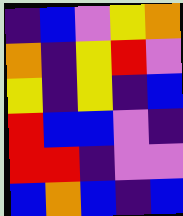[["indigo", "blue", "violet", "yellow", "orange"], ["orange", "indigo", "yellow", "red", "violet"], ["yellow", "indigo", "yellow", "indigo", "blue"], ["red", "blue", "blue", "violet", "indigo"], ["red", "red", "indigo", "violet", "violet"], ["blue", "orange", "blue", "indigo", "blue"]]